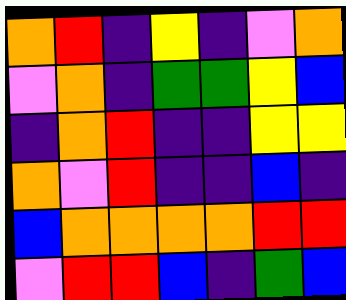[["orange", "red", "indigo", "yellow", "indigo", "violet", "orange"], ["violet", "orange", "indigo", "green", "green", "yellow", "blue"], ["indigo", "orange", "red", "indigo", "indigo", "yellow", "yellow"], ["orange", "violet", "red", "indigo", "indigo", "blue", "indigo"], ["blue", "orange", "orange", "orange", "orange", "red", "red"], ["violet", "red", "red", "blue", "indigo", "green", "blue"]]